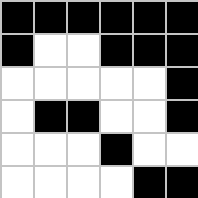[["black", "black", "black", "black", "black", "black"], ["black", "white", "white", "black", "black", "black"], ["white", "white", "white", "white", "white", "black"], ["white", "black", "black", "white", "white", "black"], ["white", "white", "white", "black", "white", "white"], ["white", "white", "white", "white", "black", "black"]]